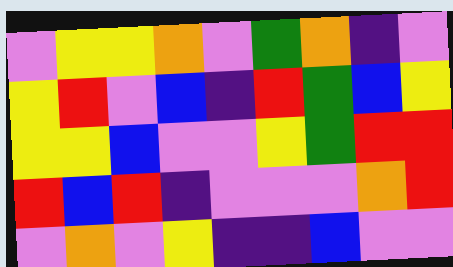[["violet", "yellow", "yellow", "orange", "violet", "green", "orange", "indigo", "violet"], ["yellow", "red", "violet", "blue", "indigo", "red", "green", "blue", "yellow"], ["yellow", "yellow", "blue", "violet", "violet", "yellow", "green", "red", "red"], ["red", "blue", "red", "indigo", "violet", "violet", "violet", "orange", "red"], ["violet", "orange", "violet", "yellow", "indigo", "indigo", "blue", "violet", "violet"]]